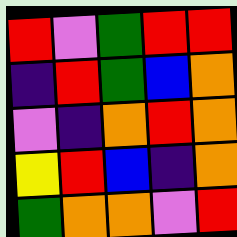[["red", "violet", "green", "red", "red"], ["indigo", "red", "green", "blue", "orange"], ["violet", "indigo", "orange", "red", "orange"], ["yellow", "red", "blue", "indigo", "orange"], ["green", "orange", "orange", "violet", "red"]]